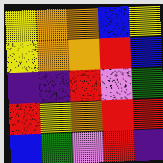[["yellow", "orange", "orange", "blue", "yellow"], ["yellow", "orange", "orange", "red", "blue"], ["indigo", "indigo", "red", "violet", "green"], ["red", "yellow", "orange", "red", "red"], ["blue", "green", "violet", "red", "indigo"]]